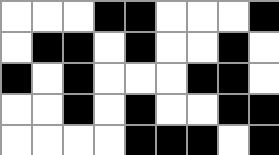[["white", "white", "white", "black", "black", "white", "white", "white", "black"], ["white", "black", "black", "white", "black", "white", "white", "black", "white"], ["black", "white", "black", "white", "white", "white", "black", "black", "white"], ["white", "white", "black", "white", "black", "white", "white", "black", "black"], ["white", "white", "white", "white", "black", "black", "black", "white", "black"]]